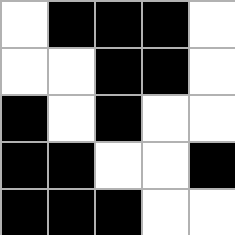[["white", "black", "black", "black", "white"], ["white", "white", "black", "black", "white"], ["black", "white", "black", "white", "white"], ["black", "black", "white", "white", "black"], ["black", "black", "black", "white", "white"]]